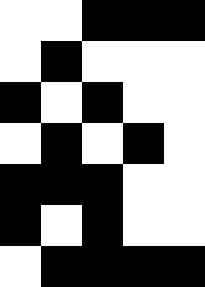[["white", "white", "black", "black", "black"], ["white", "black", "white", "white", "white"], ["black", "white", "black", "white", "white"], ["white", "black", "white", "black", "white"], ["black", "black", "black", "white", "white"], ["black", "white", "black", "white", "white"], ["white", "black", "black", "black", "black"]]